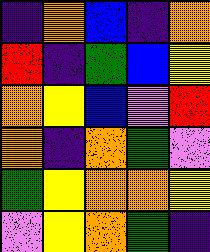[["indigo", "orange", "blue", "indigo", "orange"], ["red", "indigo", "green", "blue", "yellow"], ["orange", "yellow", "blue", "violet", "red"], ["orange", "indigo", "orange", "green", "violet"], ["green", "yellow", "orange", "orange", "yellow"], ["violet", "yellow", "orange", "green", "indigo"]]